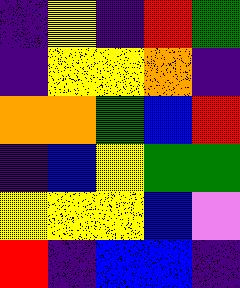[["indigo", "yellow", "indigo", "red", "green"], ["indigo", "yellow", "yellow", "orange", "indigo"], ["orange", "orange", "green", "blue", "red"], ["indigo", "blue", "yellow", "green", "green"], ["yellow", "yellow", "yellow", "blue", "violet"], ["red", "indigo", "blue", "blue", "indigo"]]